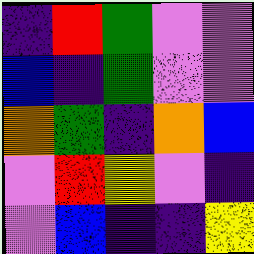[["indigo", "red", "green", "violet", "violet"], ["blue", "indigo", "green", "violet", "violet"], ["orange", "green", "indigo", "orange", "blue"], ["violet", "red", "yellow", "violet", "indigo"], ["violet", "blue", "indigo", "indigo", "yellow"]]